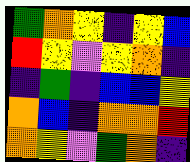[["green", "orange", "yellow", "indigo", "yellow", "blue"], ["red", "yellow", "violet", "yellow", "orange", "indigo"], ["indigo", "green", "indigo", "blue", "blue", "yellow"], ["orange", "blue", "indigo", "orange", "orange", "red"], ["orange", "yellow", "violet", "green", "orange", "indigo"]]